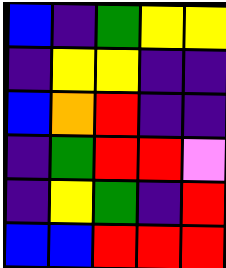[["blue", "indigo", "green", "yellow", "yellow"], ["indigo", "yellow", "yellow", "indigo", "indigo"], ["blue", "orange", "red", "indigo", "indigo"], ["indigo", "green", "red", "red", "violet"], ["indigo", "yellow", "green", "indigo", "red"], ["blue", "blue", "red", "red", "red"]]